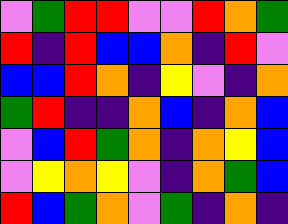[["violet", "green", "red", "red", "violet", "violet", "red", "orange", "green"], ["red", "indigo", "red", "blue", "blue", "orange", "indigo", "red", "violet"], ["blue", "blue", "red", "orange", "indigo", "yellow", "violet", "indigo", "orange"], ["green", "red", "indigo", "indigo", "orange", "blue", "indigo", "orange", "blue"], ["violet", "blue", "red", "green", "orange", "indigo", "orange", "yellow", "blue"], ["violet", "yellow", "orange", "yellow", "violet", "indigo", "orange", "green", "blue"], ["red", "blue", "green", "orange", "violet", "green", "indigo", "orange", "indigo"]]